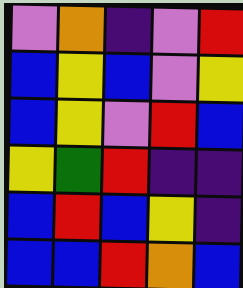[["violet", "orange", "indigo", "violet", "red"], ["blue", "yellow", "blue", "violet", "yellow"], ["blue", "yellow", "violet", "red", "blue"], ["yellow", "green", "red", "indigo", "indigo"], ["blue", "red", "blue", "yellow", "indigo"], ["blue", "blue", "red", "orange", "blue"]]